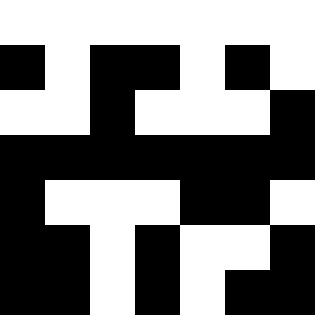[["white", "white", "white", "white", "white", "white", "white"], ["black", "white", "black", "black", "white", "black", "white"], ["white", "white", "black", "white", "white", "white", "black"], ["black", "black", "black", "black", "black", "black", "black"], ["black", "white", "white", "white", "black", "black", "white"], ["black", "black", "white", "black", "white", "white", "black"], ["black", "black", "white", "black", "white", "black", "black"]]